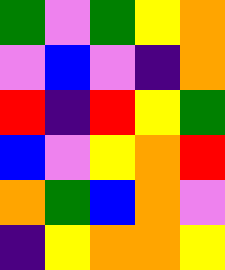[["green", "violet", "green", "yellow", "orange"], ["violet", "blue", "violet", "indigo", "orange"], ["red", "indigo", "red", "yellow", "green"], ["blue", "violet", "yellow", "orange", "red"], ["orange", "green", "blue", "orange", "violet"], ["indigo", "yellow", "orange", "orange", "yellow"]]